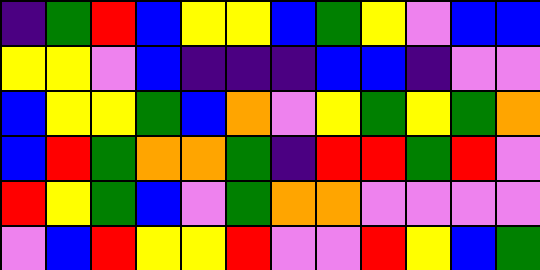[["indigo", "green", "red", "blue", "yellow", "yellow", "blue", "green", "yellow", "violet", "blue", "blue"], ["yellow", "yellow", "violet", "blue", "indigo", "indigo", "indigo", "blue", "blue", "indigo", "violet", "violet"], ["blue", "yellow", "yellow", "green", "blue", "orange", "violet", "yellow", "green", "yellow", "green", "orange"], ["blue", "red", "green", "orange", "orange", "green", "indigo", "red", "red", "green", "red", "violet"], ["red", "yellow", "green", "blue", "violet", "green", "orange", "orange", "violet", "violet", "violet", "violet"], ["violet", "blue", "red", "yellow", "yellow", "red", "violet", "violet", "red", "yellow", "blue", "green"]]